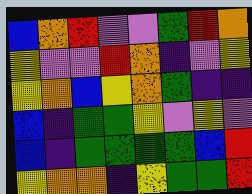[["blue", "orange", "red", "violet", "violet", "green", "red", "orange"], ["yellow", "violet", "violet", "red", "orange", "indigo", "violet", "yellow"], ["yellow", "orange", "blue", "yellow", "orange", "green", "indigo", "indigo"], ["blue", "indigo", "green", "green", "yellow", "violet", "yellow", "violet"], ["blue", "indigo", "green", "green", "green", "green", "blue", "red"], ["yellow", "orange", "orange", "indigo", "yellow", "green", "green", "red"]]